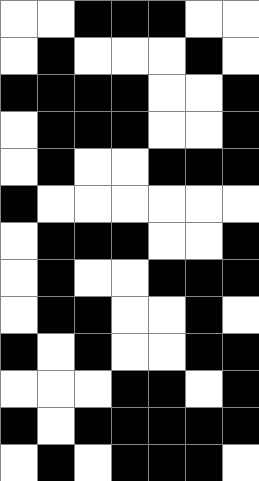[["white", "white", "black", "black", "black", "white", "white"], ["white", "black", "white", "white", "white", "black", "white"], ["black", "black", "black", "black", "white", "white", "black"], ["white", "black", "black", "black", "white", "white", "black"], ["white", "black", "white", "white", "black", "black", "black"], ["black", "white", "white", "white", "white", "white", "white"], ["white", "black", "black", "black", "white", "white", "black"], ["white", "black", "white", "white", "black", "black", "black"], ["white", "black", "black", "white", "white", "black", "white"], ["black", "white", "black", "white", "white", "black", "black"], ["white", "white", "white", "black", "black", "white", "black"], ["black", "white", "black", "black", "black", "black", "black"], ["white", "black", "white", "black", "black", "black", "white"]]